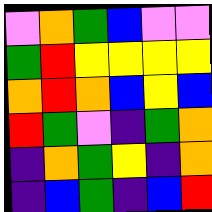[["violet", "orange", "green", "blue", "violet", "violet"], ["green", "red", "yellow", "yellow", "yellow", "yellow"], ["orange", "red", "orange", "blue", "yellow", "blue"], ["red", "green", "violet", "indigo", "green", "orange"], ["indigo", "orange", "green", "yellow", "indigo", "orange"], ["indigo", "blue", "green", "indigo", "blue", "red"]]